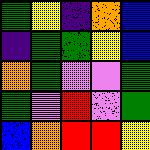[["green", "yellow", "indigo", "orange", "blue"], ["indigo", "green", "green", "yellow", "blue"], ["orange", "green", "violet", "violet", "green"], ["green", "violet", "red", "violet", "green"], ["blue", "orange", "red", "red", "yellow"]]